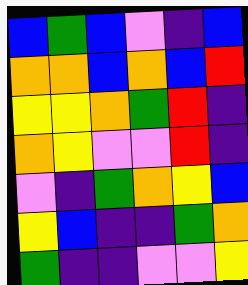[["blue", "green", "blue", "violet", "indigo", "blue"], ["orange", "orange", "blue", "orange", "blue", "red"], ["yellow", "yellow", "orange", "green", "red", "indigo"], ["orange", "yellow", "violet", "violet", "red", "indigo"], ["violet", "indigo", "green", "orange", "yellow", "blue"], ["yellow", "blue", "indigo", "indigo", "green", "orange"], ["green", "indigo", "indigo", "violet", "violet", "yellow"]]